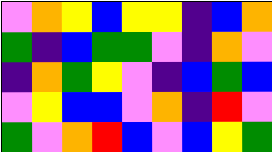[["violet", "orange", "yellow", "blue", "yellow", "yellow", "indigo", "blue", "orange"], ["green", "indigo", "blue", "green", "green", "violet", "indigo", "orange", "violet"], ["indigo", "orange", "green", "yellow", "violet", "indigo", "blue", "green", "blue"], ["violet", "yellow", "blue", "blue", "violet", "orange", "indigo", "red", "violet"], ["green", "violet", "orange", "red", "blue", "violet", "blue", "yellow", "green"]]